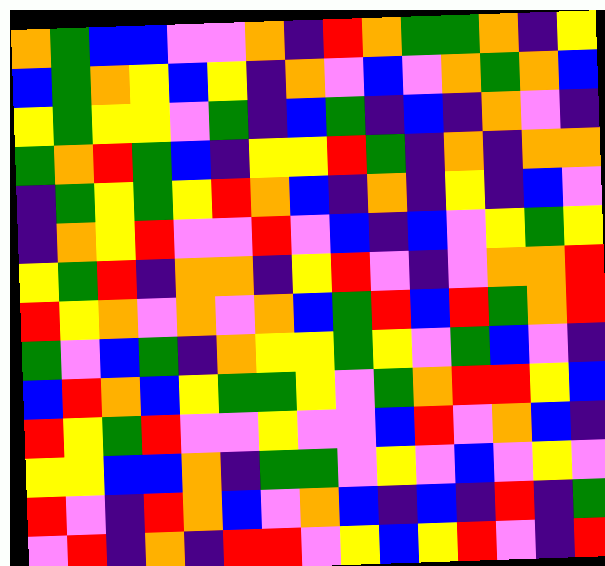[["orange", "green", "blue", "blue", "violet", "violet", "orange", "indigo", "red", "orange", "green", "green", "orange", "indigo", "yellow"], ["blue", "green", "orange", "yellow", "blue", "yellow", "indigo", "orange", "violet", "blue", "violet", "orange", "green", "orange", "blue"], ["yellow", "green", "yellow", "yellow", "violet", "green", "indigo", "blue", "green", "indigo", "blue", "indigo", "orange", "violet", "indigo"], ["green", "orange", "red", "green", "blue", "indigo", "yellow", "yellow", "red", "green", "indigo", "orange", "indigo", "orange", "orange"], ["indigo", "green", "yellow", "green", "yellow", "red", "orange", "blue", "indigo", "orange", "indigo", "yellow", "indigo", "blue", "violet"], ["indigo", "orange", "yellow", "red", "violet", "violet", "red", "violet", "blue", "indigo", "blue", "violet", "yellow", "green", "yellow"], ["yellow", "green", "red", "indigo", "orange", "orange", "indigo", "yellow", "red", "violet", "indigo", "violet", "orange", "orange", "red"], ["red", "yellow", "orange", "violet", "orange", "violet", "orange", "blue", "green", "red", "blue", "red", "green", "orange", "red"], ["green", "violet", "blue", "green", "indigo", "orange", "yellow", "yellow", "green", "yellow", "violet", "green", "blue", "violet", "indigo"], ["blue", "red", "orange", "blue", "yellow", "green", "green", "yellow", "violet", "green", "orange", "red", "red", "yellow", "blue"], ["red", "yellow", "green", "red", "violet", "violet", "yellow", "violet", "violet", "blue", "red", "violet", "orange", "blue", "indigo"], ["yellow", "yellow", "blue", "blue", "orange", "indigo", "green", "green", "violet", "yellow", "violet", "blue", "violet", "yellow", "violet"], ["red", "violet", "indigo", "red", "orange", "blue", "violet", "orange", "blue", "indigo", "blue", "indigo", "red", "indigo", "green"], ["violet", "red", "indigo", "orange", "indigo", "red", "red", "violet", "yellow", "blue", "yellow", "red", "violet", "indigo", "red"]]